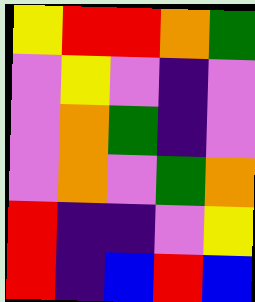[["yellow", "red", "red", "orange", "green"], ["violet", "yellow", "violet", "indigo", "violet"], ["violet", "orange", "green", "indigo", "violet"], ["violet", "orange", "violet", "green", "orange"], ["red", "indigo", "indigo", "violet", "yellow"], ["red", "indigo", "blue", "red", "blue"]]